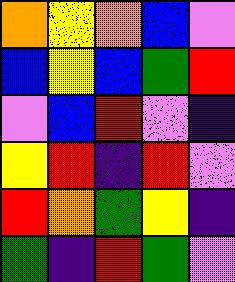[["orange", "yellow", "orange", "blue", "violet"], ["blue", "yellow", "blue", "green", "red"], ["violet", "blue", "red", "violet", "indigo"], ["yellow", "red", "indigo", "red", "violet"], ["red", "orange", "green", "yellow", "indigo"], ["green", "indigo", "red", "green", "violet"]]